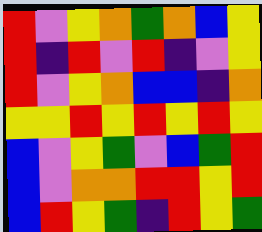[["red", "violet", "yellow", "orange", "green", "orange", "blue", "yellow"], ["red", "indigo", "red", "violet", "red", "indigo", "violet", "yellow"], ["red", "violet", "yellow", "orange", "blue", "blue", "indigo", "orange"], ["yellow", "yellow", "red", "yellow", "red", "yellow", "red", "yellow"], ["blue", "violet", "yellow", "green", "violet", "blue", "green", "red"], ["blue", "violet", "orange", "orange", "red", "red", "yellow", "red"], ["blue", "red", "yellow", "green", "indigo", "red", "yellow", "green"]]